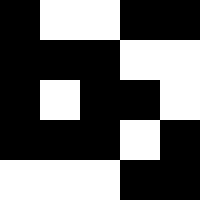[["black", "white", "white", "black", "black"], ["black", "black", "black", "white", "white"], ["black", "white", "black", "black", "white"], ["black", "black", "black", "white", "black"], ["white", "white", "white", "black", "black"]]